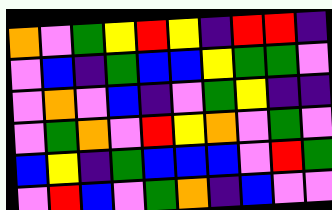[["orange", "violet", "green", "yellow", "red", "yellow", "indigo", "red", "red", "indigo"], ["violet", "blue", "indigo", "green", "blue", "blue", "yellow", "green", "green", "violet"], ["violet", "orange", "violet", "blue", "indigo", "violet", "green", "yellow", "indigo", "indigo"], ["violet", "green", "orange", "violet", "red", "yellow", "orange", "violet", "green", "violet"], ["blue", "yellow", "indigo", "green", "blue", "blue", "blue", "violet", "red", "green"], ["violet", "red", "blue", "violet", "green", "orange", "indigo", "blue", "violet", "violet"]]